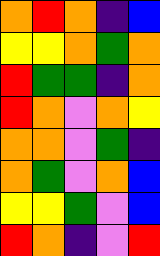[["orange", "red", "orange", "indigo", "blue"], ["yellow", "yellow", "orange", "green", "orange"], ["red", "green", "green", "indigo", "orange"], ["red", "orange", "violet", "orange", "yellow"], ["orange", "orange", "violet", "green", "indigo"], ["orange", "green", "violet", "orange", "blue"], ["yellow", "yellow", "green", "violet", "blue"], ["red", "orange", "indigo", "violet", "red"]]